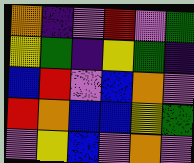[["orange", "indigo", "violet", "red", "violet", "green"], ["yellow", "green", "indigo", "yellow", "green", "indigo"], ["blue", "red", "violet", "blue", "orange", "violet"], ["red", "orange", "blue", "blue", "yellow", "green"], ["violet", "yellow", "blue", "violet", "orange", "violet"]]